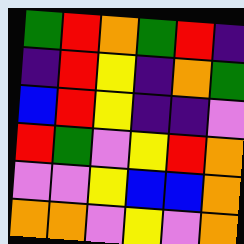[["green", "red", "orange", "green", "red", "indigo"], ["indigo", "red", "yellow", "indigo", "orange", "green"], ["blue", "red", "yellow", "indigo", "indigo", "violet"], ["red", "green", "violet", "yellow", "red", "orange"], ["violet", "violet", "yellow", "blue", "blue", "orange"], ["orange", "orange", "violet", "yellow", "violet", "orange"]]